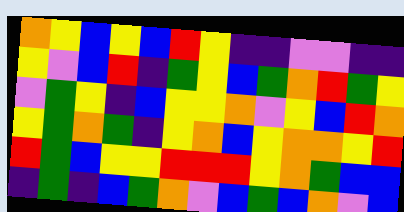[["orange", "yellow", "blue", "yellow", "blue", "red", "yellow", "indigo", "indigo", "violet", "violet", "indigo", "indigo"], ["yellow", "violet", "blue", "red", "indigo", "green", "yellow", "blue", "green", "orange", "red", "green", "yellow"], ["violet", "green", "yellow", "indigo", "blue", "yellow", "yellow", "orange", "violet", "yellow", "blue", "red", "orange"], ["yellow", "green", "orange", "green", "indigo", "yellow", "orange", "blue", "yellow", "orange", "orange", "yellow", "red"], ["red", "green", "blue", "yellow", "yellow", "red", "red", "red", "yellow", "orange", "green", "blue", "blue"], ["indigo", "green", "indigo", "blue", "green", "orange", "violet", "blue", "green", "blue", "orange", "violet", "blue"]]